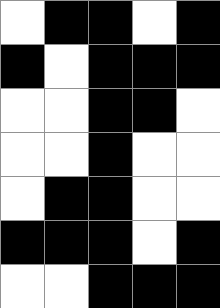[["white", "black", "black", "white", "black"], ["black", "white", "black", "black", "black"], ["white", "white", "black", "black", "white"], ["white", "white", "black", "white", "white"], ["white", "black", "black", "white", "white"], ["black", "black", "black", "white", "black"], ["white", "white", "black", "black", "black"]]